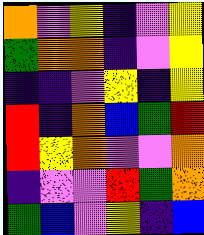[["orange", "violet", "yellow", "indigo", "violet", "yellow"], ["green", "orange", "orange", "indigo", "violet", "yellow"], ["indigo", "indigo", "violet", "yellow", "indigo", "yellow"], ["red", "indigo", "orange", "blue", "green", "red"], ["red", "yellow", "orange", "violet", "violet", "orange"], ["indigo", "violet", "violet", "red", "green", "orange"], ["green", "blue", "violet", "yellow", "indigo", "blue"]]